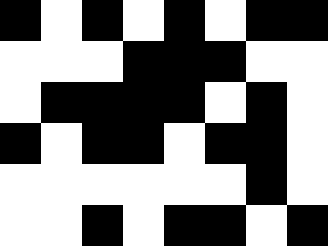[["black", "white", "black", "white", "black", "white", "black", "black"], ["white", "white", "white", "black", "black", "black", "white", "white"], ["white", "black", "black", "black", "black", "white", "black", "white"], ["black", "white", "black", "black", "white", "black", "black", "white"], ["white", "white", "white", "white", "white", "white", "black", "white"], ["white", "white", "black", "white", "black", "black", "white", "black"]]